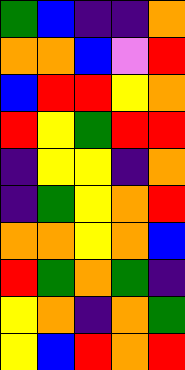[["green", "blue", "indigo", "indigo", "orange"], ["orange", "orange", "blue", "violet", "red"], ["blue", "red", "red", "yellow", "orange"], ["red", "yellow", "green", "red", "red"], ["indigo", "yellow", "yellow", "indigo", "orange"], ["indigo", "green", "yellow", "orange", "red"], ["orange", "orange", "yellow", "orange", "blue"], ["red", "green", "orange", "green", "indigo"], ["yellow", "orange", "indigo", "orange", "green"], ["yellow", "blue", "red", "orange", "red"]]